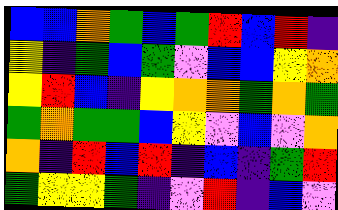[["blue", "blue", "orange", "green", "blue", "green", "red", "blue", "red", "indigo"], ["yellow", "indigo", "green", "blue", "green", "violet", "blue", "blue", "yellow", "orange"], ["yellow", "red", "blue", "indigo", "yellow", "orange", "orange", "green", "orange", "green"], ["green", "orange", "green", "green", "blue", "yellow", "violet", "blue", "violet", "orange"], ["orange", "indigo", "red", "blue", "red", "indigo", "blue", "indigo", "green", "red"], ["green", "yellow", "yellow", "green", "indigo", "violet", "red", "indigo", "blue", "violet"]]